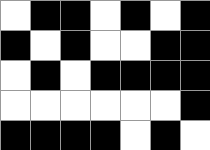[["white", "black", "black", "white", "black", "white", "black"], ["black", "white", "black", "white", "white", "black", "black"], ["white", "black", "white", "black", "black", "black", "black"], ["white", "white", "white", "white", "white", "white", "black"], ["black", "black", "black", "black", "white", "black", "white"]]